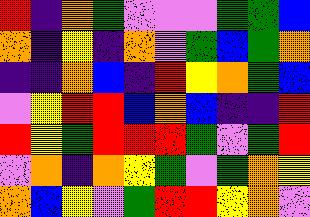[["red", "indigo", "orange", "green", "violet", "violet", "violet", "green", "green", "blue"], ["orange", "indigo", "yellow", "indigo", "orange", "violet", "green", "blue", "green", "orange"], ["indigo", "indigo", "orange", "blue", "indigo", "red", "yellow", "orange", "green", "blue"], ["violet", "yellow", "red", "red", "blue", "orange", "blue", "indigo", "indigo", "red"], ["red", "yellow", "green", "red", "red", "red", "green", "violet", "green", "red"], ["violet", "orange", "indigo", "orange", "yellow", "green", "violet", "green", "orange", "yellow"], ["orange", "blue", "yellow", "violet", "green", "red", "red", "yellow", "orange", "violet"]]